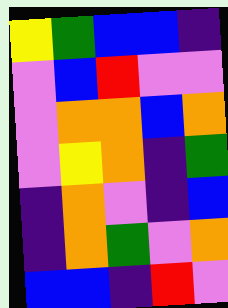[["yellow", "green", "blue", "blue", "indigo"], ["violet", "blue", "red", "violet", "violet"], ["violet", "orange", "orange", "blue", "orange"], ["violet", "yellow", "orange", "indigo", "green"], ["indigo", "orange", "violet", "indigo", "blue"], ["indigo", "orange", "green", "violet", "orange"], ["blue", "blue", "indigo", "red", "violet"]]